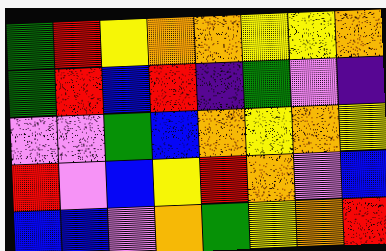[["green", "red", "yellow", "orange", "orange", "yellow", "yellow", "orange"], ["green", "red", "blue", "red", "indigo", "green", "violet", "indigo"], ["violet", "violet", "green", "blue", "orange", "yellow", "orange", "yellow"], ["red", "violet", "blue", "yellow", "red", "orange", "violet", "blue"], ["blue", "blue", "violet", "orange", "green", "yellow", "orange", "red"]]